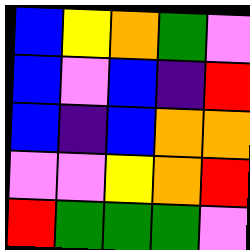[["blue", "yellow", "orange", "green", "violet"], ["blue", "violet", "blue", "indigo", "red"], ["blue", "indigo", "blue", "orange", "orange"], ["violet", "violet", "yellow", "orange", "red"], ["red", "green", "green", "green", "violet"]]